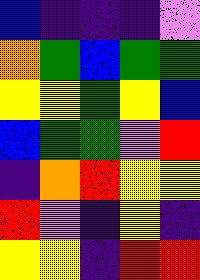[["blue", "indigo", "indigo", "indigo", "violet"], ["orange", "green", "blue", "green", "green"], ["yellow", "yellow", "green", "yellow", "blue"], ["blue", "green", "green", "violet", "red"], ["indigo", "orange", "red", "yellow", "yellow"], ["red", "violet", "indigo", "yellow", "indigo"], ["yellow", "yellow", "indigo", "red", "red"]]